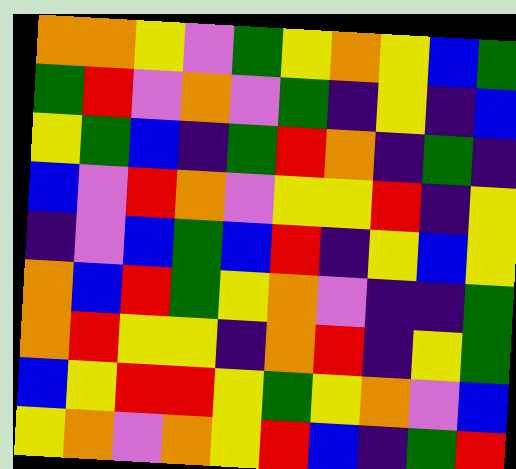[["orange", "orange", "yellow", "violet", "green", "yellow", "orange", "yellow", "blue", "green"], ["green", "red", "violet", "orange", "violet", "green", "indigo", "yellow", "indigo", "blue"], ["yellow", "green", "blue", "indigo", "green", "red", "orange", "indigo", "green", "indigo"], ["blue", "violet", "red", "orange", "violet", "yellow", "yellow", "red", "indigo", "yellow"], ["indigo", "violet", "blue", "green", "blue", "red", "indigo", "yellow", "blue", "yellow"], ["orange", "blue", "red", "green", "yellow", "orange", "violet", "indigo", "indigo", "green"], ["orange", "red", "yellow", "yellow", "indigo", "orange", "red", "indigo", "yellow", "green"], ["blue", "yellow", "red", "red", "yellow", "green", "yellow", "orange", "violet", "blue"], ["yellow", "orange", "violet", "orange", "yellow", "red", "blue", "indigo", "green", "red"]]